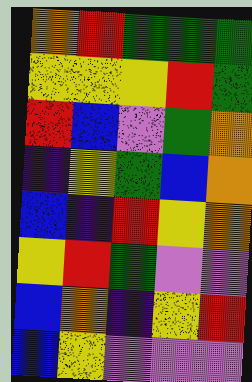[["orange", "red", "green", "green", "green"], ["yellow", "yellow", "yellow", "red", "green"], ["red", "blue", "violet", "green", "orange"], ["indigo", "yellow", "green", "blue", "orange"], ["blue", "indigo", "red", "yellow", "orange"], ["yellow", "red", "green", "violet", "violet"], ["blue", "orange", "indigo", "yellow", "red"], ["blue", "yellow", "violet", "violet", "violet"]]